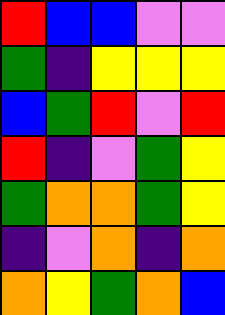[["red", "blue", "blue", "violet", "violet"], ["green", "indigo", "yellow", "yellow", "yellow"], ["blue", "green", "red", "violet", "red"], ["red", "indigo", "violet", "green", "yellow"], ["green", "orange", "orange", "green", "yellow"], ["indigo", "violet", "orange", "indigo", "orange"], ["orange", "yellow", "green", "orange", "blue"]]